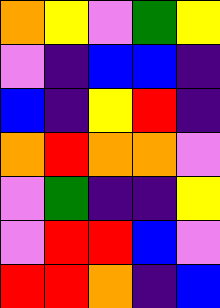[["orange", "yellow", "violet", "green", "yellow"], ["violet", "indigo", "blue", "blue", "indigo"], ["blue", "indigo", "yellow", "red", "indigo"], ["orange", "red", "orange", "orange", "violet"], ["violet", "green", "indigo", "indigo", "yellow"], ["violet", "red", "red", "blue", "violet"], ["red", "red", "orange", "indigo", "blue"]]